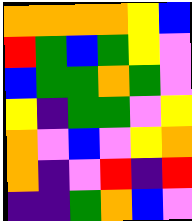[["orange", "orange", "orange", "orange", "yellow", "blue"], ["red", "green", "blue", "green", "yellow", "violet"], ["blue", "green", "green", "orange", "green", "violet"], ["yellow", "indigo", "green", "green", "violet", "yellow"], ["orange", "violet", "blue", "violet", "yellow", "orange"], ["orange", "indigo", "violet", "red", "indigo", "red"], ["indigo", "indigo", "green", "orange", "blue", "violet"]]